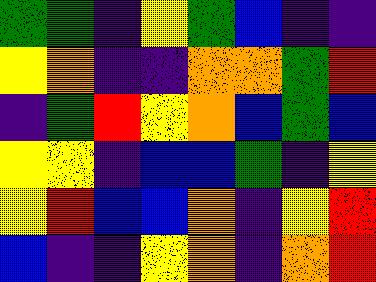[["green", "green", "indigo", "yellow", "green", "blue", "indigo", "indigo"], ["yellow", "orange", "indigo", "indigo", "orange", "orange", "green", "red"], ["indigo", "green", "red", "yellow", "orange", "blue", "green", "blue"], ["yellow", "yellow", "indigo", "blue", "blue", "green", "indigo", "yellow"], ["yellow", "red", "blue", "blue", "orange", "indigo", "yellow", "red"], ["blue", "indigo", "indigo", "yellow", "orange", "indigo", "orange", "red"]]